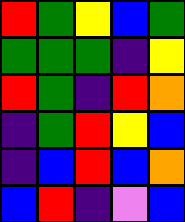[["red", "green", "yellow", "blue", "green"], ["green", "green", "green", "indigo", "yellow"], ["red", "green", "indigo", "red", "orange"], ["indigo", "green", "red", "yellow", "blue"], ["indigo", "blue", "red", "blue", "orange"], ["blue", "red", "indigo", "violet", "blue"]]